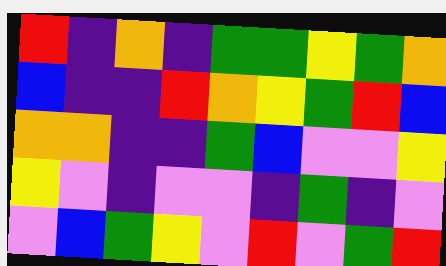[["red", "indigo", "orange", "indigo", "green", "green", "yellow", "green", "orange"], ["blue", "indigo", "indigo", "red", "orange", "yellow", "green", "red", "blue"], ["orange", "orange", "indigo", "indigo", "green", "blue", "violet", "violet", "yellow"], ["yellow", "violet", "indigo", "violet", "violet", "indigo", "green", "indigo", "violet"], ["violet", "blue", "green", "yellow", "violet", "red", "violet", "green", "red"]]